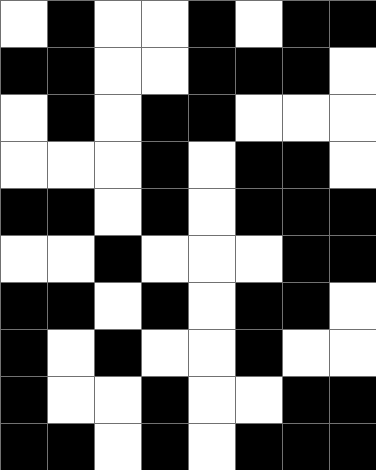[["white", "black", "white", "white", "black", "white", "black", "black"], ["black", "black", "white", "white", "black", "black", "black", "white"], ["white", "black", "white", "black", "black", "white", "white", "white"], ["white", "white", "white", "black", "white", "black", "black", "white"], ["black", "black", "white", "black", "white", "black", "black", "black"], ["white", "white", "black", "white", "white", "white", "black", "black"], ["black", "black", "white", "black", "white", "black", "black", "white"], ["black", "white", "black", "white", "white", "black", "white", "white"], ["black", "white", "white", "black", "white", "white", "black", "black"], ["black", "black", "white", "black", "white", "black", "black", "black"]]